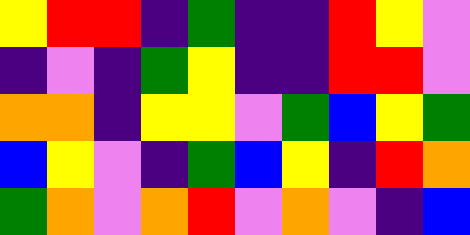[["yellow", "red", "red", "indigo", "green", "indigo", "indigo", "red", "yellow", "violet"], ["indigo", "violet", "indigo", "green", "yellow", "indigo", "indigo", "red", "red", "violet"], ["orange", "orange", "indigo", "yellow", "yellow", "violet", "green", "blue", "yellow", "green"], ["blue", "yellow", "violet", "indigo", "green", "blue", "yellow", "indigo", "red", "orange"], ["green", "orange", "violet", "orange", "red", "violet", "orange", "violet", "indigo", "blue"]]